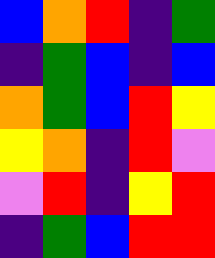[["blue", "orange", "red", "indigo", "green"], ["indigo", "green", "blue", "indigo", "blue"], ["orange", "green", "blue", "red", "yellow"], ["yellow", "orange", "indigo", "red", "violet"], ["violet", "red", "indigo", "yellow", "red"], ["indigo", "green", "blue", "red", "red"]]